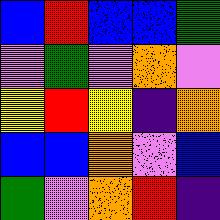[["blue", "red", "blue", "blue", "green"], ["violet", "green", "violet", "orange", "violet"], ["yellow", "red", "yellow", "indigo", "orange"], ["blue", "blue", "orange", "violet", "blue"], ["green", "violet", "orange", "red", "indigo"]]